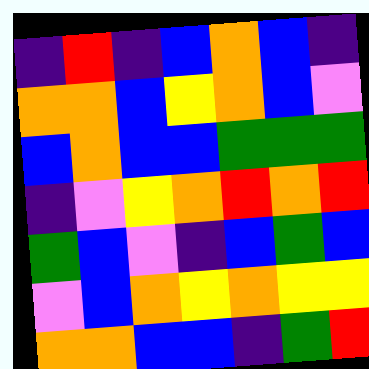[["indigo", "red", "indigo", "blue", "orange", "blue", "indigo"], ["orange", "orange", "blue", "yellow", "orange", "blue", "violet"], ["blue", "orange", "blue", "blue", "green", "green", "green"], ["indigo", "violet", "yellow", "orange", "red", "orange", "red"], ["green", "blue", "violet", "indigo", "blue", "green", "blue"], ["violet", "blue", "orange", "yellow", "orange", "yellow", "yellow"], ["orange", "orange", "blue", "blue", "indigo", "green", "red"]]